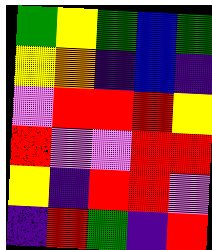[["green", "yellow", "green", "blue", "green"], ["yellow", "orange", "indigo", "blue", "indigo"], ["violet", "red", "red", "red", "yellow"], ["red", "violet", "violet", "red", "red"], ["yellow", "indigo", "red", "red", "violet"], ["indigo", "red", "green", "indigo", "red"]]